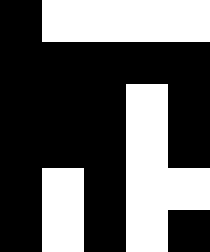[["black", "white", "white", "white", "white"], ["black", "black", "black", "black", "black"], ["black", "black", "black", "white", "black"], ["black", "black", "black", "white", "black"], ["black", "white", "black", "white", "white"], ["black", "white", "black", "white", "black"]]